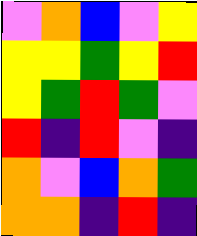[["violet", "orange", "blue", "violet", "yellow"], ["yellow", "yellow", "green", "yellow", "red"], ["yellow", "green", "red", "green", "violet"], ["red", "indigo", "red", "violet", "indigo"], ["orange", "violet", "blue", "orange", "green"], ["orange", "orange", "indigo", "red", "indigo"]]